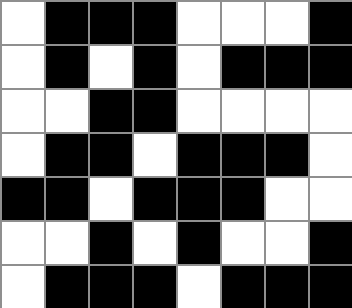[["white", "black", "black", "black", "white", "white", "white", "black"], ["white", "black", "white", "black", "white", "black", "black", "black"], ["white", "white", "black", "black", "white", "white", "white", "white"], ["white", "black", "black", "white", "black", "black", "black", "white"], ["black", "black", "white", "black", "black", "black", "white", "white"], ["white", "white", "black", "white", "black", "white", "white", "black"], ["white", "black", "black", "black", "white", "black", "black", "black"]]